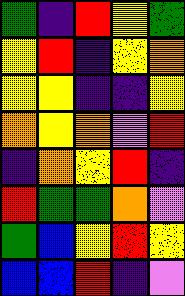[["green", "indigo", "red", "yellow", "green"], ["yellow", "red", "indigo", "yellow", "orange"], ["yellow", "yellow", "indigo", "indigo", "yellow"], ["orange", "yellow", "orange", "violet", "red"], ["indigo", "orange", "yellow", "red", "indigo"], ["red", "green", "green", "orange", "violet"], ["green", "blue", "yellow", "red", "yellow"], ["blue", "blue", "red", "indigo", "violet"]]